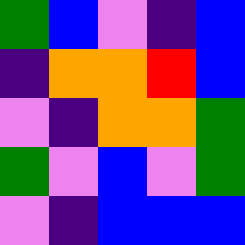[["green", "blue", "violet", "indigo", "blue"], ["indigo", "orange", "orange", "red", "blue"], ["violet", "indigo", "orange", "orange", "green"], ["green", "violet", "blue", "violet", "green"], ["violet", "indigo", "blue", "blue", "blue"]]